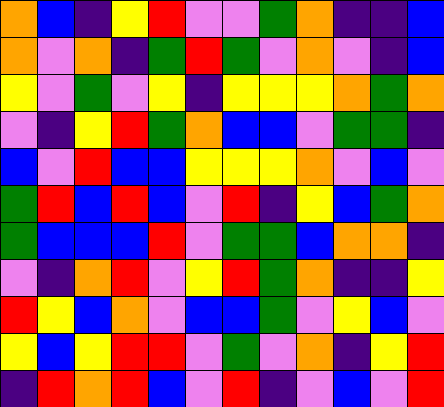[["orange", "blue", "indigo", "yellow", "red", "violet", "violet", "green", "orange", "indigo", "indigo", "blue"], ["orange", "violet", "orange", "indigo", "green", "red", "green", "violet", "orange", "violet", "indigo", "blue"], ["yellow", "violet", "green", "violet", "yellow", "indigo", "yellow", "yellow", "yellow", "orange", "green", "orange"], ["violet", "indigo", "yellow", "red", "green", "orange", "blue", "blue", "violet", "green", "green", "indigo"], ["blue", "violet", "red", "blue", "blue", "yellow", "yellow", "yellow", "orange", "violet", "blue", "violet"], ["green", "red", "blue", "red", "blue", "violet", "red", "indigo", "yellow", "blue", "green", "orange"], ["green", "blue", "blue", "blue", "red", "violet", "green", "green", "blue", "orange", "orange", "indigo"], ["violet", "indigo", "orange", "red", "violet", "yellow", "red", "green", "orange", "indigo", "indigo", "yellow"], ["red", "yellow", "blue", "orange", "violet", "blue", "blue", "green", "violet", "yellow", "blue", "violet"], ["yellow", "blue", "yellow", "red", "red", "violet", "green", "violet", "orange", "indigo", "yellow", "red"], ["indigo", "red", "orange", "red", "blue", "violet", "red", "indigo", "violet", "blue", "violet", "red"]]